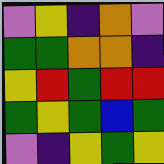[["violet", "yellow", "indigo", "orange", "violet"], ["green", "green", "orange", "orange", "indigo"], ["yellow", "red", "green", "red", "red"], ["green", "yellow", "green", "blue", "green"], ["violet", "indigo", "yellow", "green", "yellow"]]